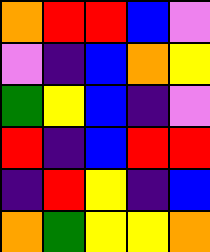[["orange", "red", "red", "blue", "violet"], ["violet", "indigo", "blue", "orange", "yellow"], ["green", "yellow", "blue", "indigo", "violet"], ["red", "indigo", "blue", "red", "red"], ["indigo", "red", "yellow", "indigo", "blue"], ["orange", "green", "yellow", "yellow", "orange"]]